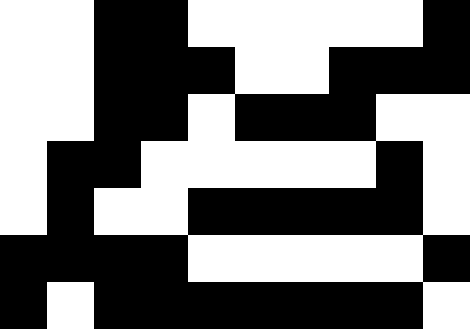[["white", "white", "black", "black", "white", "white", "white", "white", "white", "black"], ["white", "white", "black", "black", "black", "white", "white", "black", "black", "black"], ["white", "white", "black", "black", "white", "black", "black", "black", "white", "white"], ["white", "black", "black", "white", "white", "white", "white", "white", "black", "white"], ["white", "black", "white", "white", "black", "black", "black", "black", "black", "white"], ["black", "black", "black", "black", "white", "white", "white", "white", "white", "black"], ["black", "white", "black", "black", "black", "black", "black", "black", "black", "white"]]